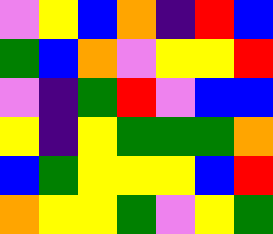[["violet", "yellow", "blue", "orange", "indigo", "red", "blue"], ["green", "blue", "orange", "violet", "yellow", "yellow", "red"], ["violet", "indigo", "green", "red", "violet", "blue", "blue"], ["yellow", "indigo", "yellow", "green", "green", "green", "orange"], ["blue", "green", "yellow", "yellow", "yellow", "blue", "red"], ["orange", "yellow", "yellow", "green", "violet", "yellow", "green"]]